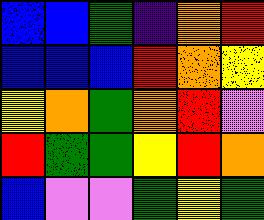[["blue", "blue", "green", "indigo", "orange", "red"], ["blue", "blue", "blue", "red", "orange", "yellow"], ["yellow", "orange", "green", "orange", "red", "violet"], ["red", "green", "green", "yellow", "red", "orange"], ["blue", "violet", "violet", "green", "yellow", "green"]]